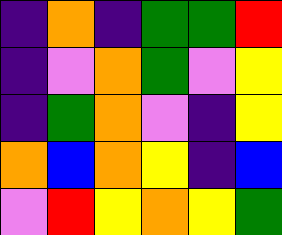[["indigo", "orange", "indigo", "green", "green", "red"], ["indigo", "violet", "orange", "green", "violet", "yellow"], ["indigo", "green", "orange", "violet", "indigo", "yellow"], ["orange", "blue", "orange", "yellow", "indigo", "blue"], ["violet", "red", "yellow", "orange", "yellow", "green"]]